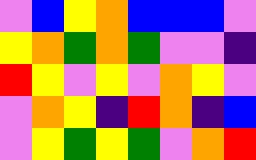[["violet", "blue", "yellow", "orange", "blue", "blue", "blue", "violet"], ["yellow", "orange", "green", "orange", "green", "violet", "violet", "indigo"], ["red", "yellow", "violet", "yellow", "violet", "orange", "yellow", "violet"], ["violet", "orange", "yellow", "indigo", "red", "orange", "indigo", "blue"], ["violet", "yellow", "green", "yellow", "green", "violet", "orange", "red"]]